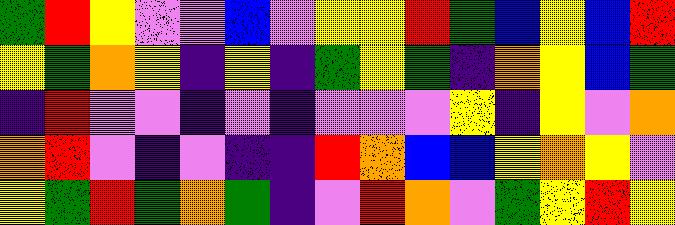[["green", "red", "yellow", "violet", "violet", "blue", "violet", "yellow", "yellow", "red", "green", "blue", "yellow", "blue", "red"], ["yellow", "green", "orange", "yellow", "indigo", "yellow", "indigo", "green", "yellow", "green", "indigo", "orange", "yellow", "blue", "green"], ["indigo", "red", "violet", "violet", "indigo", "violet", "indigo", "violet", "violet", "violet", "yellow", "indigo", "yellow", "violet", "orange"], ["orange", "red", "violet", "indigo", "violet", "indigo", "indigo", "red", "orange", "blue", "blue", "yellow", "orange", "yellow", "violet"], ["yellow", "green", "red", "green", "orange", "green", "indigo", "violet", "red", "orange", "violet", "green", "yellow", "red", "yellow"]]